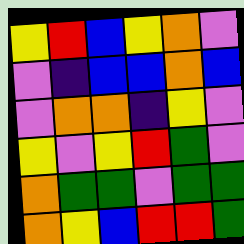[["yellow", "red", "blue", "yellow", "orange", "violet"], ["violet", "indigo", "blue", "blue", "orange", "blue"], ["violet", "orange", "orange", "indigo", "yellow", "violet"], ["yellow", "violet", "yellow", "red", "green", "violet"], ["orange", "green", "green", "violet", "green", "green"], ["orange", "yellow", "blue", "red", "red", "green"]]